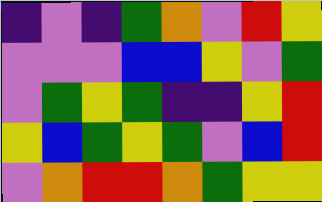[["indigo", "violet", "indigo", "green", "orange", "violet", "red", "yellow"], ["violet", "violet", "violet", "blue", "blue", "yellow", "violet", "green"], ["violet", "green", "yellow", "green", "indigo", "indigo", "yellow", "red"], ["yellow", "blue", "green", "yellow", "green", "violet", "blue", "red"], ["violet", "orange", "red", "red", "orange", "green", "yellow", "yellow"]]